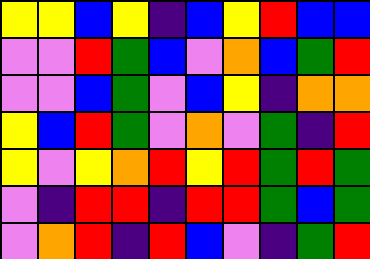[["yellow", "yellow", "blue", "yellow", "indigo", "blue", "yellow", "red", "blue", "blue"], ["violet", "violet", "red", "green", "blue", "violet", "orange", "blue", "green", "red"], ["violet", "violet", "blue", "green", "violet", "blue", "yellow", "indigo", "orange", "orange"], ["yellow", "blue", "red", "green", "violet", "orange", "violet", "green", "indigo", "red"], ["yellow", "violet", "yellow", "orange", "red", "yellow", "red", "green", "red", "green"], ["violet", "indigo", "red", "red", "indigo", "red", "red", "green", "blue", "green"], ["violet", "orange", "red", "indigo", "red", "blue", "violet", "indigo", "green", "red"]]